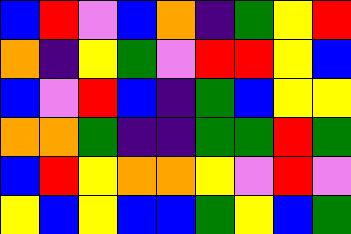[["blue", "red", "violet", "blue", "orange", "indigo", "green", "yellow", "red"], ["orange", "indigo", "yellow", "green", "violet", "red", "red", "yellow", "blue"], ["blue", "violet", "red", "blue", "indigo", "green", "blue", "yellow", "yellow"], ["orange", "orange", "green", "indigo", "indigo", "green", "green", "red", "green"], ["blue", "red", "yellow", "orange", "orange", "yellow", "violet", "red", "violet"], ["yellow", "blue", "yellow", "blue", "blue", "green", "yellow", "blue", "green"]]